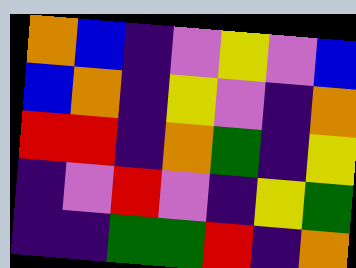[["orange", "blue", "indigo", "violet", "yellow", "violet", "blue"], ["blue", "orange", "indigo", "yellow", "violet", "indigo", "orange"], ["red", "red", "indigo", "orange", "green", "indigo", "yellow"], ["indigo", "violet", "red", "violet", "indigo", "yellow", "green"], ["indigo", "indigo", "green", "green", "red", "indigo", "orange"]]